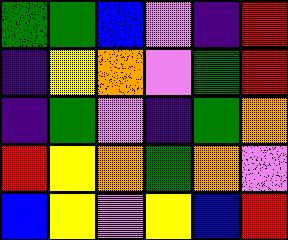[["green", "green", "blue", "violet", "indigo", "red"], ["indigo", "yellow", "orange", "violet", "green", "red"], ["indigo", "green", "violet", "indigo", "green", "orange"], ["red", "yellow", "orange", "green", "orange", "violet"], ["blue", "yellow", "violet", "yellow", "blue", "red"]]